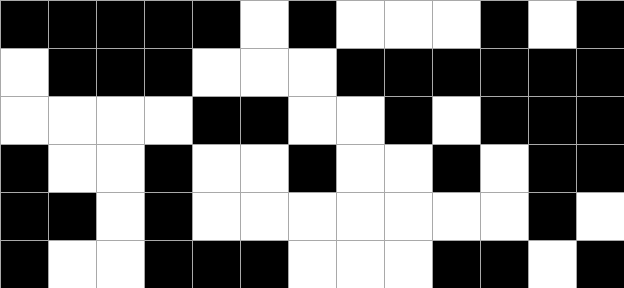[["black", "black", "black", "black", "black", "white", "black", "white", "white", "white", "black", "white", "black"], ["white", "black", "black", "black", "white", "white", "white", "black", "black", "black", "black", "black", "black"], ["white", "white", "white", "white", "black", "black", "white", "white", "black", "white", "black", "black", "black"], ["black", "white", "white", "black", "white", "white", "black", "white", "white", "black", "white", "black", "black"], ["black", "black", "white", "black", "white", "white", "white", "white", "white", "white", "white", "black", "white"], ["black", "white", "white", "black", "black", "black", "white", "white", "white", "black", "black", "white", "black"]]